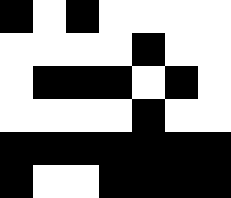[["black", "white", "black", "white", "white", "white", "white"], ["white", "white", "white", "white", "black", "white", "white"], ["white", "black", "black", "black", "white", "black", "white"], ["white", "white", "white", "white", "black", "white", "white"], ["black", "black", "black", "black", "black", "black", "black"], ["black", "white", "white", "black", "black", "black", "black"]]